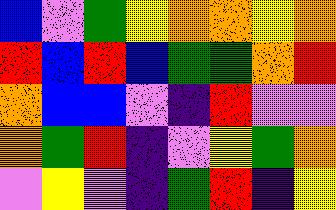[["blue", "violet", "green", "yellow", "orange", "orange", "yellow", "orange"], ["red", "blue", "red", "blue", "green", "green", "orange", "red"], ["orange", "blue", "blue", "violet", "indigo", "red", "violet", "violet"], ["orange", "green", "red", "indigo", "violet", "yellow", "green", "orange"], ["violet", "yellow", "violet", "indigo", "green", "red", "indigo", "yellow"]]